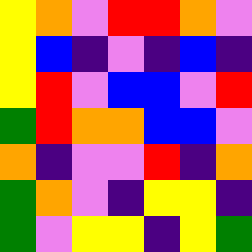[["yellow", "orange", "violet", "red", "red", "orange", "violet"], ["yellow", "blue", "indigo", "violet", "indigo", "blue", "indigo"], ["yellow", "red", "violet", "blue", "blue", "violet", "red"], ["green", "red", "orange", "orange", "blue", "blue", "violet"], ["orange", "indigo", "violet", "violet", "red", "indigo", "orange"], ["green", "orange", "violet", "indigo", "yellow", "yellow", "indigo"], ["green", "violet", "yellow", "yellow", "indigo", "yellow", "green"]]